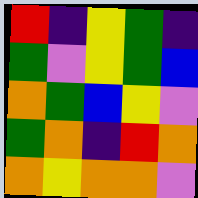[["red", "indigo", "yellow", "green", "indigo"], ["green", "violet", "yellow", "green", "blue"], ["orange", "green", "blue", "yellow", "violet"], ["green", "orange", "indigo", "red", "orange"], ["orange", "yellow", "orange", "orange", "violet"]]